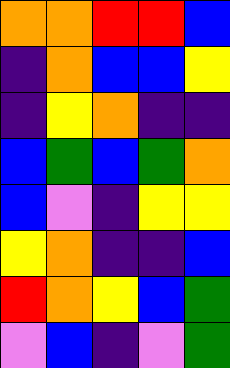[["orange", "orange", "red", "red", "blue"], ["indigo", "orange", "blue", "blue", "yellow"], ["indigo", "yellow", "orange", "indigo", "indigo"], ["blue", "green", "blue", "green", "orange"], ["blue", "violet", "indigo", "yellow", "yellow"], ["yellow", "orange", "indigo", "indigo", "blue"], ["red", "orange", "yellow", "blue", "green"], ["violet", "blue", "indigo", "violet", "green"]]